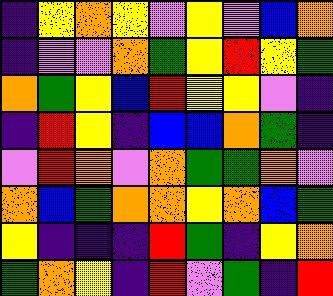[["indigo", "yellow", "orange", "yellow", "violet", "yellow", "violet", "blue", "orange"], ["indigo", "violet", "violet", "orange", "green", "yellow", "red", "yellow", "green"], ["orange", "green", "yellow", "blue", "red", "yellow", "yellow", "violet", "indigo"], ["indigo", "red", "yellow", "indigo", "blue", "blue", "orange", "green", "indigo"], ["violet", "red", "orange", "violet", "orange", "green", "green", "orange", "violet"], ["orange", "blue", "green", "orange", "orange", "yellow", "orange", "blue", "green"], ["yellow", "indigo", "indigo", "indigo", "red", "green", "indigo", "yellow", "orange"], ["green", "orange", "yellow", "indigo", "red", "violet", "green", "indigo", "red"]]